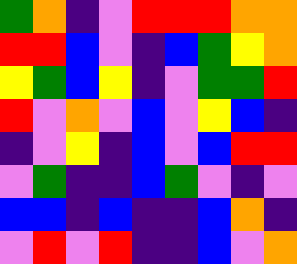[["green", "orange", "indigo", "violet", "red", "red", "red", "orange", "orange"], ["red", "red", "blue", "violet", "indigo", "blue", "green", "yellow", "orange"], ["yellow", "green", "blue", "yellow", "indigo", "violet", "green", "green", "red"], ["red", "violet", "orange", "violet", "blue", "violet", "yellow", "blue", "indigo"], ["indigo", "violet", "yellow", "indigo", "blue", "violet", "blue", "red", "red"], ["violet", "green", "indigo", "indigo", "blue", "green", "violet", "indigo", "violet"], ["blue", "blue", "indigo", "blue", "indigo", "indigo", "blue", "orange", "indigo"], ["violet", "red", "violet", "red", "indigo", "indigo", "blue", "violet", "orange"]]